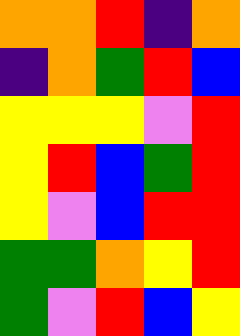[["orange", "orange", "red", "indigo", "orange"], ["indigo", "orange", "green", "red", "blue"], ["yellow", "yellow", "yellow", "violet", "red"], ["yellow", "red", "blue", "green", "red"], ["yellow", "violet", "blue", "red", "red"], ["green", "green", "orange", "yellow", "red"], ["green", "violet", "red", "blue", "yellow"]]